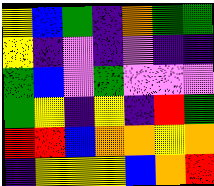[["yellow", "blue", "green", "indigo", "orange", "green", "green"], ["yellow", "indigo", "violet", "indigo", "violet", "indigo", "indigo"], ["green", "blue", "violet", "green", "violet", "violet", "violet"], ["green", "yellow", "indigo", "yellow", "indigo", "red", "green"], ["red", "red", "blue", "orange", "orange", "yellow", "orange"], ["indigo", "yellow", "yellow", "yellow", "blue", "orange", "red"]]